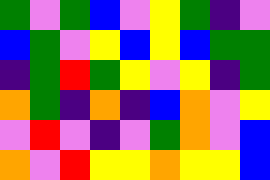[["green", "violet", "green", "blue", "violet", "yellow", "green", "indigo", "violet"], ["blue", "green", "violet", "yellow", "blue", "yellow", "blue", "green", "green"], ["indigo", "green", "red", "green", "yellow", "violet", "yellow", "indigo", "green"], ["orange", "green", "indigo", "orange", "indigo", "blue", "orange", "violet", "yellow"], ["violet", "red", "violet", "indigo", "violet", "green", "orange", "violet", "blue"], ["orange", "violet", "red", "yellow", "yellow", "orange", "yellow", "yellow", "blue"]]